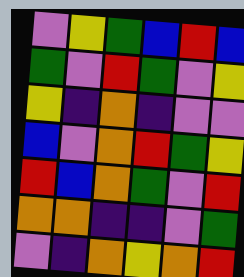[["violet", "yellow", "green", "blue", "red", "blue"], ["green", "violet", "red", "green", "violet", "yellow"], ["yellow", "indigo", "orange", "indigo", "violet", "violet"], ["blue", "violet", "orange", "red", "green", "yellow"], ["red", "blue", "orange", "green", "violet", "red"], ["orange", "orange", "indigo", "indigo", "violet", "green"], ["violet", "indigo", "orange", "yellow", "orange", "red"]]